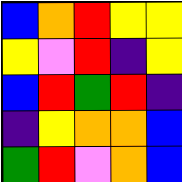[["blue", "orange", "red", "yellow", "yellow"], ["yellow", "violet", "red", "indigo", "yellow"], ["blue", "red", "green", "red", "indigo"], ["indigo", "yellow", "orange", "orange", "blue"], ["green", "red", "violet", "orange", "blue"]]